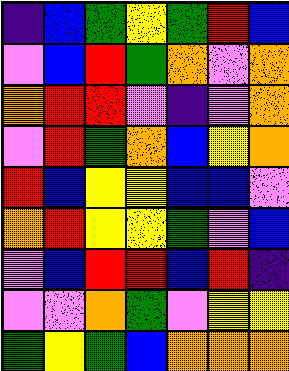[["indigo", "blue", "green", "yellow", "green", "red", "blue"], ["violet", "blue", "red", "green", "orange", "violet", "orange"], ["orange", "red", "red", "violet", "indigo", "violet", "orange"], ["violet", "red", "green", "orange", "blue", "yellow", "orange"], ["red", "blue", "yellow", "yellow", "blue", "blue", "violet"], ["orange", "red", "yellow", "yellow", "green", "violet", "blue"], ["violet", "blue", "red", "red", "blue", "red", "indigo"], ["violet", "violet", "orange", "green", "violet", "yellow", "yellow"], ["green", "yellow", "green", "blue", "orange", "orange", "orange"]]